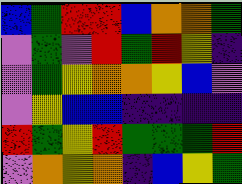[["blue", "green", "red", "red", "blue", "orange", "orange", "green"], ["violet", "green", "violet", "red", "green", "red", "yellow", "indigo"], ["violet", "green", "yellow", "orange", "orange", "yellow", "blue", "violet"], ["violet", "yellow", "blue", "blue", "indigo", "indigo", "indigo", "indigo"], ["red", "green", "yellow", "red", "green", "green", "green", "red"], ["violet", "orange", "yellow", "orange", "indigo", "blue", "yellow", "green"]]